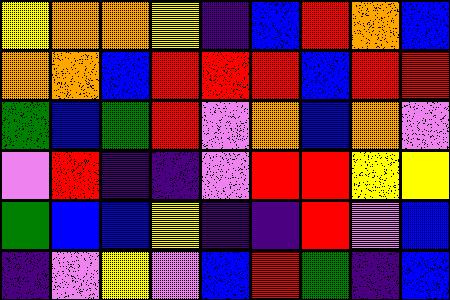[["yellow", "orange", "orange", "yellow", "indigo", "blue", "red", "orange", "blue"], ["orange", "orange", "blue", "red", "red", "red", "blue", "red", "red"], ["green", "blue", "green", "red", "violet", "orange", "blue", "orange", "violet"], ["violet", "red", "indigo", "indigo", "violet", "red", "red", "yellow", "yellow"], ["green", "blue", "blue", "yellow", "indigo", "indigo", "red", "violet", "blue"], ["indigo", "violet", "yellow", "violet", "blue", "red", "green", "indigo", "blue"]]